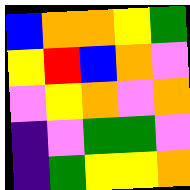[["blue", "orange", "orange", "yellow", "green"], ["yellow", "red", "blue", "orange", "violet"], ["violet", "yellow", "orange", "violet", "orange"], ["indigo", "violet", "green", "green", "violet"], ["indigo", "green", "yellow", "yellow", "orange"]]